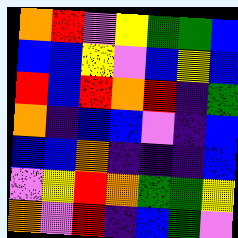[["orange", "red", "violet", "yellow", "green", "green", "blue"], ["blue", "blue", "yellow", "violet", "blue", "yellow", "blue"], ["red", "blue", "red", "orange", "red", "indigo", "green"], ["orange", "indigo", "blue", "blue", "violet", "indigo", "blue"], ["blue", "blue", "orange", "indigo", "indigo", "indigo", "blue"], ["violet", "yellow", "red", "orange", "green", "green", "yellow"], ["orange", "violet", "red", "indigo", "blue", "green", "violet"]]